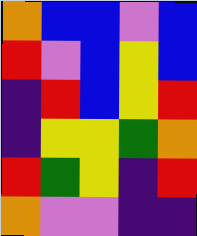[["orange", "blue", "blue", "violet", "blue"], ["red", "violet", "blue", "yellow", "blue"], ["indigo", "red", "blue", "yellow", "red"], ["indigo", "yellow", "yellow", "green", "orange"], ["red", "green", "yellow", "indigo", "red"], ["orange", "violet", "violet", "indigo", "indigo"]]